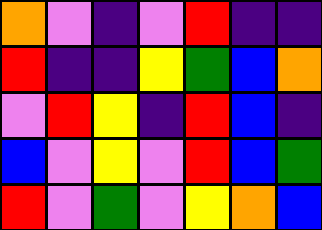[["orange", "violet", "indigo", "violet", "red", "indigo", "indigo"], ["red", "indigo", "indigo", "yellow", "green", "blue", "orange"], ["violet", "red", "yellow", "indigo", "red", "blue", "indigo"], ["blue", "violet", "yellow", "violet", "red", "blue", "green"], ["red", "violet", "green", "violet", "yellow", "orange", "blue"]]